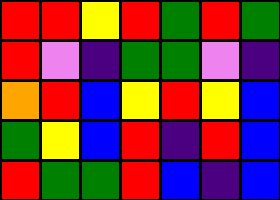[["red", "red", "yellow", "red", "green", "red", "green"], ["red", "violet", "indigo", "green", "green", "violet", "indigo"], ["orange", "red", "blue", "yellow", "red", "yellow", "blue"], ["green", "yellow", "blue", "red", "indigo", "red", "blue"], ["red", "green", "green", "red", "blue", "indigo", "blue"]]